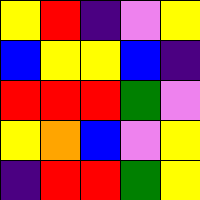[["yellow", "red", "indigo", "violet", "yellow"], ["blue", "yellow", "yellow", "blue", "indigo"], ["red", "red", "red", "green", "violet"], ["yellow", "orange", "blue", "violet", "yellow"], ["indigo", "red", "red", "green", "yellow"]]